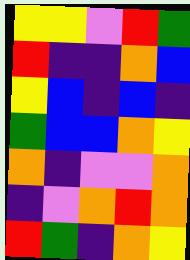[["yellow", "yellow", "violet", "red", "green"], ["red", "indigo", "indigo", "orange", "blue"], ["yellow", "blue", "indigo", "blue", "indigo"], ["green", "blue", "blue", "orange", "yellow"], ["orange", "indigo", "violet", "violet", "orange"], ["indigo", "violet", "orange", "red", "orange"], ["red", "green", "indigo", "orange", "yellow"]]